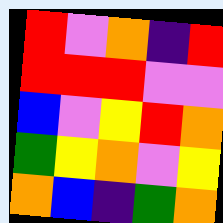[["red", "violet", "orange", "indigo", "red"], ["red", "red", "red", "violet", "violet"], ["blue", "violet", "yellow", "red", "orange"], ["green", "yellow", "orange", "violet", "yellow"], ["orange", "blue", "indigo", "green", "orange"]]